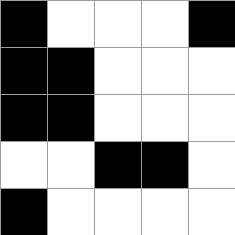[["black", "white", "white", "white", "black"], ["black", "black", "white", "white", "white"], ["black", "black", "white", "white", "white"], ["white", "white", "black", "black", "white"], ["black", "white", "white", "white", "white"]]